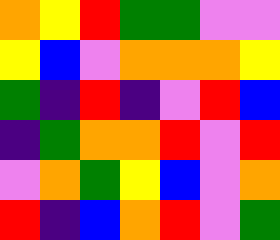[["orange", "yellow", "red", "green", "green", "violet", "violet"], ["yellow", "blue", "violet", "orange", "orange", "orange", "yellow"], ["green", "indigo", "red", "indigo", "violet", "red", "blue"], ["indigo", "green", "orange", "orange", "red", "violet", "red"], ["violet", "orange", "green", "yellow", "blue", "violet", "orange"], ["red", "indigo", "blue", "orange", "red", "violet", "green"]]